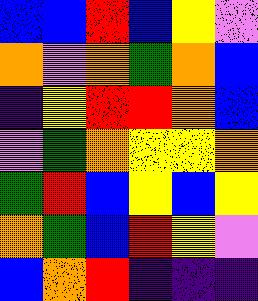[["blue", "blue", "red", "blue", "yellow", "violet"], ["orange", "violet", "orange", "green", "orange", "blue"], ["indigo", "yellow", "red", "red", "orange", "blue"], ["violet", "green", "orange", "yellow", "yellow", "orange"], ["green", "red", "blue", "yellow", "blue", "yellow"], ["orange", "green", "blue", "red", "yellow", "violet"], ["blue", "orange", "red", "indigo", "indigo", "indigo"]]